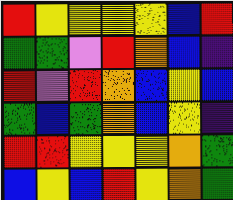[["red", "yellow", "yellow", "yellow", "yellow", "blue", "red"], ["green", "green", "violet", "red", "orange", "blue", "indigo"], ["red", "violet", "red", "orange", "blue", "yellow", "blue"], ["green", "blue", "green", "orange", "blue", "yellow", "indigo"], ["red", "red", "yellow", "yellow", "yellow", "orange", "green"], ["blue", "yellow", "blue", "red", "yellow", "orange", "green"]]